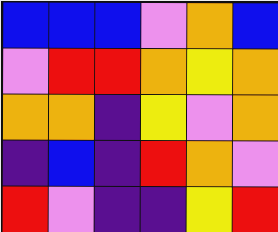[["blue", "blue", "blue", "violet", "orange", "blue"], ["violet", "red", "red", "orange", "yellow", "orange"], ["orange", "orange", "indigo", "yellow", "violet", "orange"], ["indigo", "blue", "indigo", "red", "orange", "violet"], ["red", "violet", "indigo", "indigo", "yellow", "red"]]